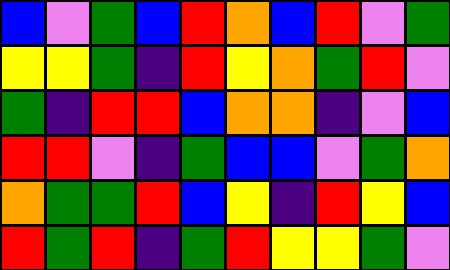[["blue", "violet", "green", "blue", "red", "orange", "blue", "red", "violet", "green"], ["yellow", "yellow", "green", "indigo", "red", "yellow", "orange", "green", "red", "violet"], ["green", "indigo", "red", "red", "blue", "orange", "orange", "indigo", "violet", "blue"], ["red", "red", "violet", "indigo", "green", "blue", "blue", "violet", "green", "orange"], ["orange", "green", "green", "red", "blue", "yellow", "indigo", "red", "yellow", "blue"], ["red", "green", "red", "indigo", "green", "red", "yellow", "yellow", "green", "violet"]]